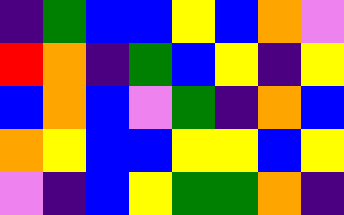[["indigo", "green", "blue", "blue", "yellow", "blue", "orange", "violet"], ["red", "orange", "indigo", "green", "blue", "yellow", "indigo", "yellow"], ["blue", "orange", "blue", "violet", "green", "indigo", "orange", "blue"], ["orange", "yellow", "blue", "blue", "yellow", "yellow", "blue", "yellow"], ["violet", "indigo", "blue", "yellow", "green", "green", "orange", "indigo"]]